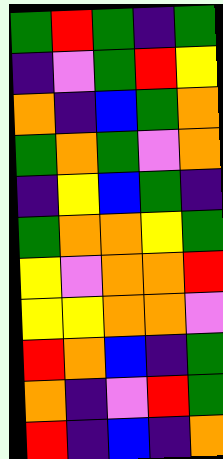[["green", "red", "green", "indigo", "green"], ["indigo", "violet", "green", "red", "yellow"], ["orange", "indigo", "blue", "green", "orange"], ["green", "orange", "green", "violet", "orange"], ["indigo", "yellow", "blue", "green", "indigo"], ["green", "orange", "orange", "yellow", "green"], ["yellow", "violet", "orange", "orange", "red"], ["yellow", "yellow", "orange", "orange", "violet"], ["red", "orange", "blue", "indigo", "green"], ["orange", "indigo", "violet", "red", "green"], ["red", "indigo", "blue", "indigo", "orange"]]